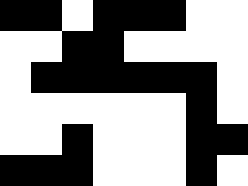[["black", "black", "white", "black", "black", "black", "white", "white"], ["white", "white", "black", "black", "white", "white", "white", "white"], ["white", "black", "black", "black", "black", "black", "black", "white"], ["white", "white", "white", "white", "white", "white", "black", "white"], ["white", "white", "black", "white", "white", "white", "black", "black"], ["black", "black", "black", "white", "white", "white", "black", "white"]]